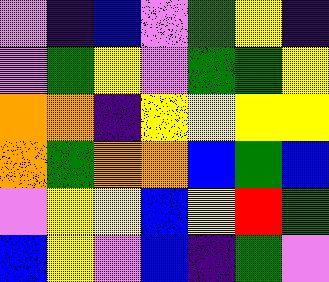[["violet", "indigo", "blue", "violet", "green", "yellow", "indigo"], ["violet", "green", "yellow", "violet", "green", "green", "yellow"], ["orange", "orange", "indigo", "yellow", "yellow", "yellow", "yellow"], ["orange", "green", "orange", "orange", "blue", "green", "blue"], ["violet", "yellow", "yellow", "blue", "yellow", "red", "green"], ["blue", "yellow", "violet", "blue", "indigo", "green", "violet"]]